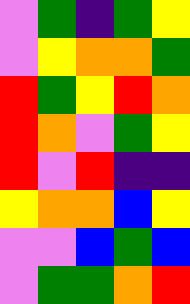[["violet", "green", "indigo", "green", "yellow"], ["violet", "yellow", "orange", "orange", "green"], ["red", "green", "yellow", "red", "orange"], ["red", "orange", "violet", "green", "yellow"], ["red", "violet", "red", "indigo", "indigo"], ["yellow", "orange", "orange", "blue", "yellow"], ["violet", "violet", "blue", "green", "blue"], ["violet", "green", "green", "orange", "red"]]